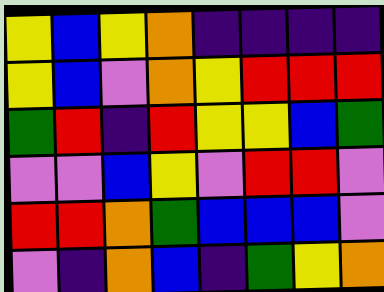[["yellow", "blue", "yellow", "orange", "indigo", "indigo", "indigo", "indigo"], ["yellow", "blue", "violet", "orange", "yellow", "red", "red", "red"], ["green", "red", "indigo", "red", "yellow", "yellow", "blue", "green"], ["violet", "violet", "blue", "yellow", "violet", "red", "red", "violet"], ["red", "red", "orange", "green", "blue", "blue", "blue", "violet"], ["violet", "indigo", "orange", "blue", "indigo", "green", "yellow", "orange"]]